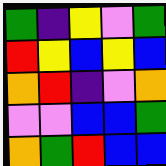[["green", "indigo", "yellow", "violet", "green"], ["red", "yellow", "blue", "yellow", "blue"], ["orange", "red", "indigo", "violet", "orange"], ["violet", "violet", "blue", "blue", "green"], ["orange", "green", "red", "blue", "blue"]]